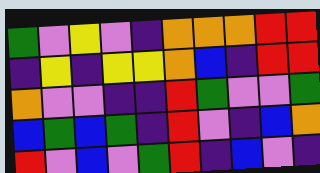[["green", "violet", "yellow", "violet", "indigo", "orange", "orange", "orange", "red", "red"], ["indigo", "yellow", "indigo", "yellow", "yellow", "orange", "blue", "indigo", "red", "red"], ["orange", "violet", "violet", "indigo", "indigo", "red", "green", "violet", "violet", "green"], ["blue", "green", "blue", "green", "indigo", "red", "violet", "indigo", "blue", "orange"], ["red", "violet", "blue", "violet", "green", "red", "indigo", "blue", "violet", "indigo"]]